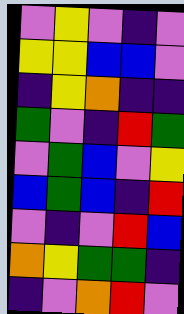[["violet", "yellow", "violet", "indigo", "violet"], ["yellow", "yellow", "blue", "blue", "violet"], ["indigo", "yellow", "orange", "indigo", "indigo"], ["green", "violet", "indigo", "red", "green"], ["violet", "green", "blue", "violet", "yellow"], ["blue", "green", "blue", "indigo", "red"], ["violet", "indigo", "violet", "red", "blue"], ["orange", "yellow", "green", "green", "indigo"], ["indigo", "violet", "orange", "red", "violet"]]